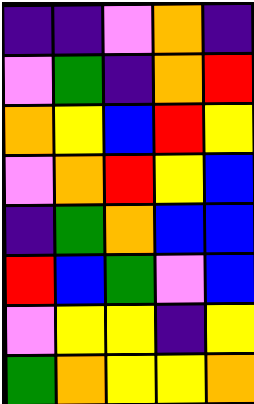[["indigo", "indigo", "violet", "orange", "indigo"], ["violet", "green", "indigo", "orange", "red"], ["orange", "yellow", "blue", "red", "yellow"], ["violet", "orange", "red", "yellow", "blue"], ["indigo", "green", "orange", "blue", "blue"], ["red", "blue", "green", "violet", "blue"], ["violet", "yellow", "yellow", "indigo", "yellow"], ["green", "orange", "yellow", "yellow", "orange"]]